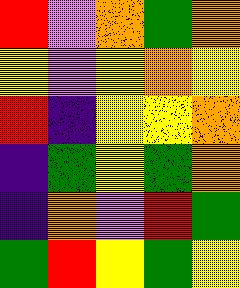[["red", "violet", "orange", "green", "orange"], ["yellow", "violet", "yellow", "orange", "yellow"], ["red", "indigo", "yellow", "yellow", "orange"], ["indigo", "green", "yellow", "green", "orange"], ["indigo", "orange", "violet", "red", "green"], ["green", "red", "yellow", "green", "yellow"]]